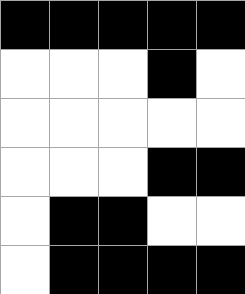[["black", "black", "black", "black", "black"], ["white", "white", "white", "black", "white"], ["white", "white", "white", "white", "white"], ["white", "white", "white", "black", "black"], ["white", "black", "black", "white", "white"], ["white", "black", "black", "black", "black"]]